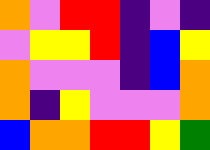[["orange", "violet", "red", "red", "indigo", "violet", "indigo"], ["violet", "yellow", "yellow", "red", "indigo", "blue", "yellow"], ["orange", "violet", "violet", "violet", "indigo", "blue", "orange"], ["orange", "indigo", "yellow", "violet", "violet", "violet", "orange"], ["blue", "orange", "orange", "red", "red", "yellow", "green"]]